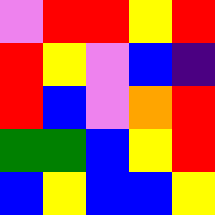[["violet", "red", "red", "yellow", "red"], ["red", "yellow", "violet", "blue", "indigo"], ["red", "blue", "violet", "orange", "red"], ["green", "green", "blue", "yellow", "red"], ["blue", "yellow", "blue", "blue", "yellow"]]